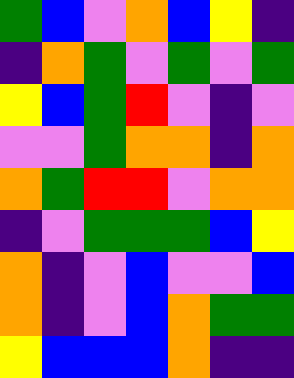[["green", "blue", "violet", "orange", "blue", "yellow", "indigo"], ["indigo", "orange", "green", "violet", "green", "violet", "green"], ["yellow", "blue", "green", "red", "violet", "indigo", "violet"], ["violet", "violet", "green", "orange", "orange", "indigo", "orange"], ["orange", "green", "red", "red", "violet", "orange", "orange"], ["indigo", "violet", "green", "green", "green", "blue", "yellow"], ["orange", "indigo", "violet", "blue", "violet", "violet", "blue"], ["orange", "indigo", "violet", "blue", "orange", "green", "green"], ["yellow", "blue", "blue", "blue", "orange", "indigo", "indigo"]]